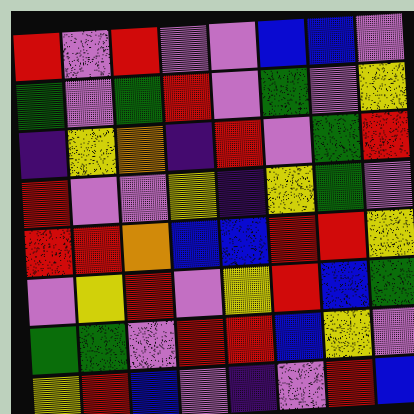[["red", "violet", "red", "violet", "violet", "blue", "blue", "violet"], ["green", "violet", "green", "red", "violet", "green", "violet", "yellow"], ["indigo", "yellow", "orange", "indigo", "red", "violet", "green", "red"], ["red", "violet", "violet", "yellow", "indigo", "yellow", "green", "violet"], ["red", "red", "orange", "blue", "blue", "red", "red", "yellow"], ["violet", "yellow", "red", "violet", "yellow", "red", "blue", "green"], ["green", "green", "violet", "red", "red", "blue", "yellow", "violet"], ["yellow", "red", "blue", "violet", "indigo", "violet", "red", "blue"]]